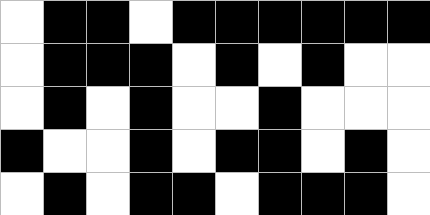[["white", "black", "black", "white", "black", "black", "black", "black", "black", "black"], ["white", "black", "black", "black", "white", "black", "white", "black", "white", "white"], ["white", "black", "white", "black", "white", "white", "black", "white", "white", "white"], ["black", "white", "white", "black", "white", "black", "black", "white", "black", "white"], ["white", "black", "white", "black", "black", "white", "black", "black", "black", "white"]]